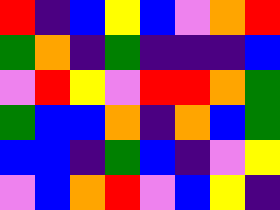[["red", "indigo", "blue", "yellow", "blue", "violet", "orange", "red"], ["green", "orange", "indigo", "green", "indigo", "indigo", "indigo", "blue"], ["violet", "red", "yellow", "violet", "red", "red", "orange", "green"], ["green", "blue", "blue", "orange", "indigo", "orange", "blue", "green"], ["blue", "blue", "indigo", "green", "blue", "indigo", "violet", "yellow"], ["violet", "blue", "orange", "red", "violet", "blue", "yellow", "indigo"]]